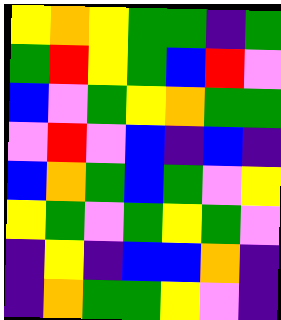[["yellow", "orange", "yellow", "green", "green", "indigo", "green"], ["green", "red", "yellow", "green", "blue", "red", "violet"], ["blue", "violet", "green", "yellow", "orange", "green", "green"], ["violet", "red", "violet", "blue", "indigo", "blue", "indigo"], ["blue", "orange", "green", "blue", "green", "violet", "yellow"], ["yellow", "green", "violet", "green", "yellow", "green", "violet"], ["indigo", "yellow", "indigo", "blue", "blue", "orange", "indigo"], ["indigo", "orange", "green", "green", "yellow", "violet", "indigo"]]